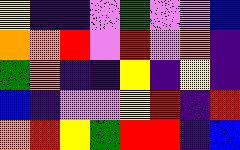[["yellow", "indigo", "indigo", "violet", "green", "violet", "violet", "blue"], ["orange", "orange", "red", "violet", "red", "violet", "orange", "indigo"], ["green", "orange", "indigo", "indigo", "yellow", "indigo", "yellow", "indigo"], ["blue", "indigo", "violet", "violet", "yellow", "red", "indigo", "red"], ["orange", "red", "yellow", "green", "red", "red", "indigo", "blue"]]